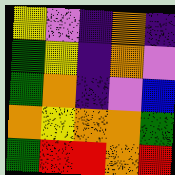[["yellow", "violet", "indigo", "orange", "indigo"], ["green", "yellow", "indigo", "orange", "violet"], ["green", "orange", "indigo", "violet", "blue"], ["orange", "yellow", "orange", "orange", "green"], ["green", "red", "red", "orange", "red"]]